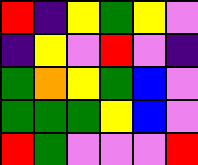[["red", "indigo", "yellow", "green", "yellow", "violet"], ["indigo", "yellow", "violet", "red", "violet", "indigo"], ["green", "orange", "yellow", "green", "blue", "violet"], ["green", "green", "green", "yellow", "blue", "violet"], ["red", "green", "violet", "violet", "violet", "red"]]